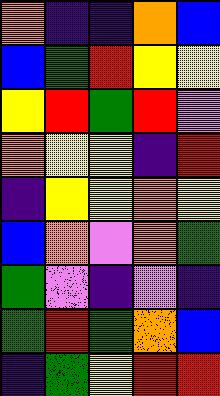[["orange", "indigo", "indigo", "orange", "blue"], ["blue", "green", "red", "yellow", "yellow"], ["yellow", "red", "green", "red", "violet"], ["orange", "yellow", "yellow", "indigo", "red"], ["indigo", "yellow", "yellow", "orange", "yellow"], ["blue", "orange", "violet", "orange", "green"], ["green", "violet", "indigo", "violet", "indigo"], ["green", "red", "green", "orange", "blue"], ["indigo", "green", "yellow", "red", "red"]]